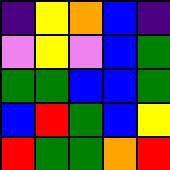[["indigo", "yellow", "orange", "blue", "indigo"], ["violet", "yellow", "violet", "blue", "green"], ["green", "green", "blue", "blue", "green"], ["blue", "red", "green", "blue", "yellow"], ["red", "green", "green", "orange", "red"]]